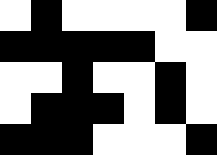[["white", "black", "white", "white", "white", "white", "black"], ["black", "black", "black", "black", "black", "white", "white"], ["white", "white", "black", "white", "white", "black", "white"], ["white", "black", "black", "black", "white", "black", "white"], ["black", "black", "black", "white", "white", "white", "black"]]